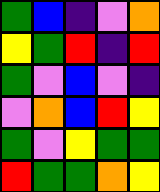[["green", "blue", "indigo", "violet", "orange"], ["yellow", "green", "red", "indigo", "red"], ["green", "violet", "blue", "violet", "indigo"], ["violet", "orange", "blue", "red", "yellow"], ["green", "violet", "yellow", "green", "green"], ["red", "green", "green", "orange", "yellow"]]